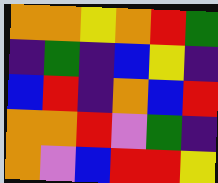[["orange", "orange", "yellow", "orange", "red", "green"], ["indigo", "green", "indigo", "blue", "yellow", "indigo"], ["blue", "red", "indigo", "orange", "blue", "red"], ["orange", "orange", "red", "violet", "green", "indigo"], ["orange", "violet", "blue", "red", "red", "yellow"]]